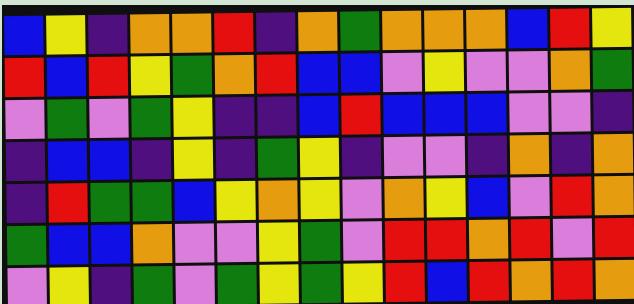[["blue", "yellow", "indigo", "orange", "orange", "red", "indigo", "orange", "green", "orange", "orange", "orange", "blue", "red", "yellow"], ["red", "blue", "red", "yellow", "green", "orange", "red", "blue", "blue", "violet", "yellow", "violet", "violet", "orange", "green"], ["violet", "green", "violet", "green", "yellow", "indigo", "indigo", "blue", "red", "blue", "blue", "blue", "violet", "violet", "indigo"], ["indigo", "blue", "blue", "indigo", "yellow", "indigo", "green", "yellow", "indigo", "violet", "violet", "indigo", "orange", "indigo", "orange"], ["indigo", "red", "green", "green", "blue", "yellow", "orange", "yellow", "violet", "orange", "yellow", "blue", "violet", "red", "orange"], ["green", "blue", "blue", "orange", "violet", "violet", "yellow", "green", "violet", "red", "red", "orange", "red", "violet", "red"], ["violet", "yellow", "indigo", "green", "violet", "green", "yellow", "green", "yellow", "red", "blue", "red", "orange", "red", "orange"]]